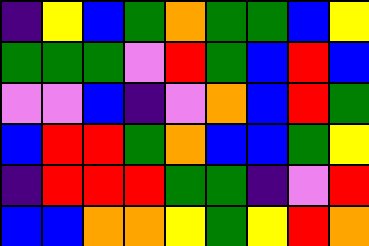[["indigo", "yellow", "blue", "green", "orange", "green", "green", "blue", "yellow"], ["green", "green", "green", "violet", "red", "green", "blue", "red", "blue"], ["violet", "violet", "blue", "indigo", "violet", "orange", "blue", "red", "green"], ["blue", "red", "red", "green", "orange", "blue", "blue", "green", "yellow"], ["indigo", "red", "red", "red", "green", "green", "indigo", "violet", "red"], ["blue", "blue", "orange", "orange", "yellow", "green", "yellow", "red", "orange"]]